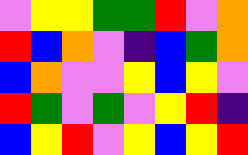[["violet", "yellow", "yellow", "green", "green", "red", "violet", "orange"], ["red", "blue", "orange", "violet", "indigo", "blue", "green", "orange"], ["blue", "orange", "violet", "violet", "yellow", "blue", "yellow", "violet"], ["red", "green", "violet", "green", "violet", "yellow", "red", "indigo"], ["blue", "yellow", "red", "violet", "yellow", "blue", "yellow", "red"]]